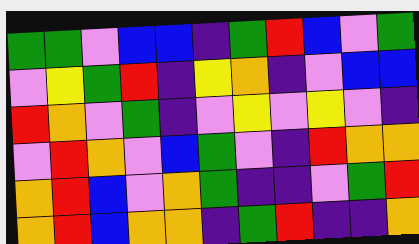[["green", "green", "violet", "blue", "blue", "indigo", "green", "red", "blue", "violet", "green"], ["violet", "yellow", "green", "red", "indigo", "yellow", "orange", "indigo", "violet", "blue", "blue"], ["red", "orange", "violet", "green", "indigo", "violet", "yellow", "violet", "yellow", "violet", "indigo"], ["violet", "red", "orange", "violet", "blue", "green", "violet", "indigo", "red", "orange", "orange"], ["orange", "red", "blue", "violet", "orange", "green", "indigo", "indigo", "violet", "green", "red"], ["orange", "red", "blue", "orange", "orange", "indigo", "green", "red", "indigo", "indigo", "orange"]]